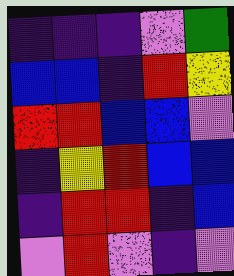[["indigo", "indigo", "indigo", "violet", "green"], ["blue", "blue", "indigo", "red", "yellow"], ["red", "red", "blue", "blue", "violet"], ["indigo", "yellow", "red", "blue", "blue"], ["indigo", "red", "red", "indigo", "blue"], ["violet", "red", "violet", "indigo", "violet"]]